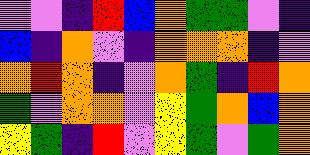[["violet", "violet", "indigo", "red", "blue", "orange", "green", "green", "violet", "indigo"], ["blue", "indigo", "orange", "violet", "indigo", "orange", "orange", "orange", "indigo", "violet"], ["orange", "red", "orange", "indigo", "violet", "orange", "green", "indigo", "red", "orange"], ["green", "violet", "orange", "orange", "violet", "yellow", "green", "orange", "blue", "orange"], ["yellow", "green", "indigo", "red", "violet", "yellow", "green", "violet", "green", "orange"]]